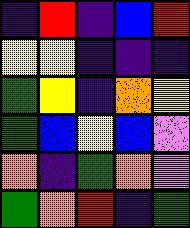[["indigo", "red", "indigo", "blue", "red"], ["yellow", "yellow", "indigo", "indigo", "indigo"], ["green", "yellow", "indigo", "orange", "yellow"], ["green", "blue", "yellow", "blue", "violet"], ["orange", "indigo", "green", "orange", "violet"], ["green", "orange", "red", "indigo", "green"]]